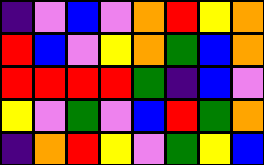[["indigo", "violet", "blue", "violet", "orange", "red", "yellow", "orange"], ["red", "blue", "violet", "yellow", "orange", "green", "blue", "orange"], ["red", "red", "red", "red", "green", "indigo", "blue", "violet"], ["yellow", "violet", "green", "violet", "blue", "red", "green", "orange"], ["indigo", "orange", "red", "yellow", "violet", "green", "yellow", "blue"]]